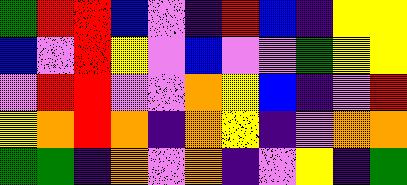[["green", "red", "red", "blue", "violet", "indigo", "red", "blue", "indigo", "yellow", "yellow"], ["blue", "violet", "red", "yellow", "violet", "blue", "violet", "violet", "green", "yellow", "yellow"], ["violet", "red", "red", "violet", "violet", "orange", "yellow", "blue", "indigo", "violet", "red"], ["yellow", "orange", "red", "orange", "indigo", "orange", "yellow", "indigo", "violet", "orange", "orange"], ["green", "green", "indigo", "orange", "violet", "orange", "indigo", "violet", "yellow", "indigo", "green"]]